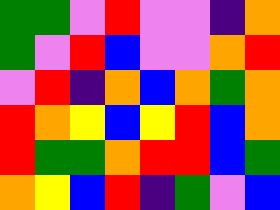[["green", "green", "violet", "red", "violet", "violet", "indigo", "orange"], ["green", "violet", "red", "blue", "violet", "violet", "orange", "red"], ["violet", "red", "indigo", "orange", "blue", "orange", "green", "orange"], ["red", "orange", "yellow", "blue", "yellow", "red", "blue", "orange"], ["red", "green", "green", "orange", "red", "red", "blue", "green"], ["orange", "yellow", "blue", "red", "indigo", "green", "violet", "blue"]]